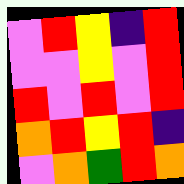[["violet", "red", "yellow", "indigo", "red"], ["violet", "violet", "yellow", "violet", "red"], ["red", "violet", "red", "violet", "red"], ["orange", "red", "yellow", "red", "indigo"], ["violet", "orange", "green", "red", "orange"]]